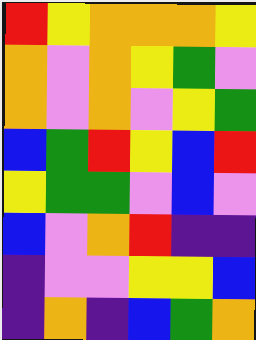[["red", "yellow", "orange", "orange", "orange", "yellow"], ["orange", "violet", "orange", "yellow", "green", "violet"], ["orange", "violet", "orange", "violet", "yellow", "green"], ["blue", "green", "red", "yellow", "blue", "red"], ["yellow", "green", "green", "violet", "blue", "violet"], ["blue", "violet", "orange", "red", "indigo", "indigo"], ["indigo", "violet", "violet", "yellow", "yellow", "blue"], ["indigo", "orange", "indigo", "blue", "green", "orange"]]